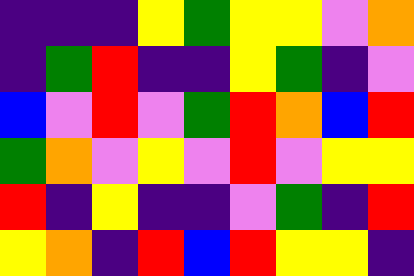[["indigo", "indigo", "indigo", "yellow", "green", "yellow", "yellow", "violet", "orange"], ["indigo", "green", "red", "indigo", "indigo", "yellow", "green", "indigo", "violet"], ["blue", "violet", "red", "violet", "green", "red", "orange", "blue", "red"], ["green", "orange", "violet", "yellow", "violet", "red", "violet", "yellow", "yellow"], ["red", "indigo", "yellow", "indigo", "indigo", "violet", "green", "indigo", "red"], ["yellow", "orange", "indigo", "red", "blue", "red", "yellow", "yellow", "indigo"]]